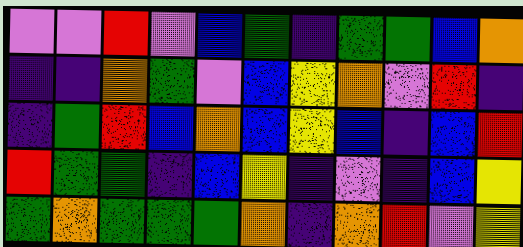[["violet", "violet", "red", "violet", "blue", "green", "indigo", "green", "green", "blue", "orange"], ["indigo", "indigo", "orange", "green", "violet", "blue", "yellow", "orange", "violet", "red", "indigo"], ["indigo", "green", "red", "blue", "orange", "blue", "yellow", "blue", "indigo", "blue", "red"], ["red", "green", "green", "indigo", "blue", "yellow", "indigo", "violet", "indigo", "blue", "yellow"], ["green", "orange", "green", "green", "green", "orange", "indigo", "orange", "red", "violet", "yellow"]]